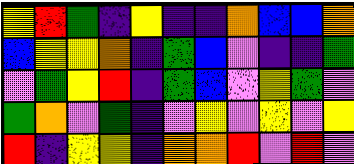[["yellow", "red", "green", "indigo", "yellow", "indigo", "indigo", "orange", "blue", "blue", "orange"], ["blue", "yellow", "yellow", "orange", "indigo", "green", "blue", "violet", "indigo", "indigo", "green"], ["violet", "green", "yellow", "red", "indigo", "green", "blue", "violet", "yellow", "green", "violet"], ["green", "orange", "violet", "green", "indigo", "violet", "yellow", "violet", "yellow", "violet", "yellow"], ["red", "indigo", "yellow", "yellow", "indigo", "orange", "orange", "red", "violet", "red", "violet"]]